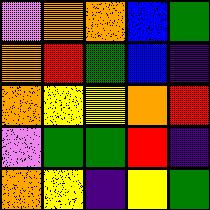[["violet", "orange", "orange", "blue", "green"], ["orange", "red", "green", "blue", "indigo"], ["orange", "yellow", "yellow", "orange", "red"], ["violet", "green", "green", "red", "indigo"], ["orange", "yellow", "indigo", "yellow", "green"]]